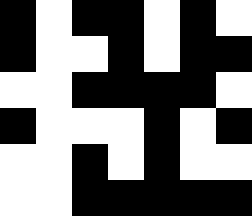[["black", "white", "black", "black", "white", "black", "white"], ["black", "white", "white", "black", "white", "black", "black"], ["white", "white", "black", "black", "black", "black", "white"], ["black", "white", "white", "white", "black", "white", "black"], ["white", "white", "black", "white", "black", "white", "white"], ["white", "white", "black", "black", "black", "black", "black"]]